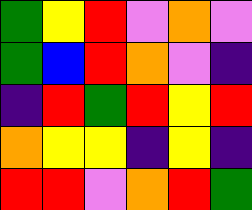[["green", "yellow", "red", "violet", "orange", "violet"], ["green", "blue", "red", "orange", "violet", "indigo"], ["indigo", "red", "green", "red", "yellow", "red"], ["orange", "yellow", "yellow", "indigo", "yellow", "indigo"], ["red", "red", "violet", "orange", "red", "green"]]